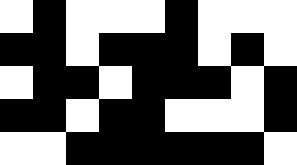[["white", "black", "white", "white", "white", "black", "white", "white", "white"], ["black", "black", "white", "black", "black", "black", "white", "black", "white"], ["white", "black", "black", "white", "black", "black", "black", "white", "black"], ["black", "black", "white", "black", "black", "white", "white", "white", "black"], ["white", "white", "black", "black", "black", "black", "black", "black", "white"]]